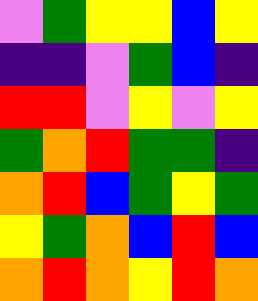[["violet", "green", "yellow", "yellow", "blue", "yellow"], ["indigo", "indigo", "violet", "green", "blue", "indigo"], ["red", "red", "violet", "yellow", "violet", "yellow"], ["green", "orange", "red", "green", "green", "indigo"], ["orange", "red", "blue", "green", "yellow", "green"], ["yellow", "green", "orange", "blue", "red", "blue"], ["orange", "red", "orange", "yellow", "red", "orange"]]